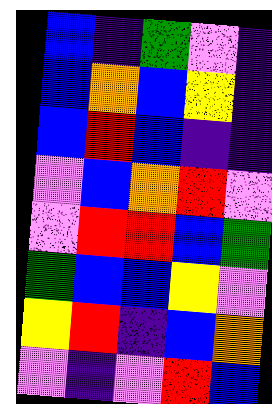[["blue", "indigo", "green", "violet", "indigo"], ["blue", "orange", "blue", "yellow", "indigo"], ["blue", "red", "blue", "indigo", "indigo"], ["violet", "blue", "orange", "red", "violet"], ["violet", "red", "red", "blue", "green"], ["green", "blue", "blue", "yellow", "violet"], ["yellow", "red", "indigo", "blue", "orange"], ["violet", "indigo", "violet", "red", "blue"]]